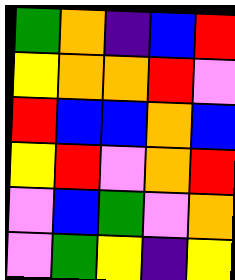[["green", "orange", "indigo", "blue", "red"], ["yellow", "orange", "orange", "red", "violet"], ["red", "blue", "blue", "orange", "blue"], ["yellow", "red", "violet", "orange", "red"], ["violet", "blue", "green", "violet", "orange"], ["violet", "green", "yellow", "indigo", "yellow"]]